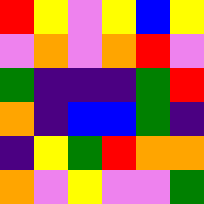[["red", "yellow", "violet", "yellow", "blue", "yellow"], ["violet", "orange", "violet", "orange", "red", "violet"], ["green", "indigo", "indigo", "indigo", "green", "red"], ["orange", "indigo", "blue", "blue", "green", "indigo"], ["indigo", "yellow", "green", "red", "orange", "orange"], ["orange", "violet", "yellow", "violet", "violet", "green"]]